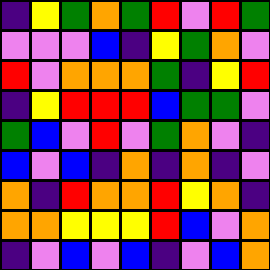[["indigo", "yellow", "green", "orange", "green", "red", "violet", "red", "green"], ["violet", "violet", "violet", "blue", "indigo", "yellow", "green", "orange", "violet"], ["red", "violet", "orange", "orange", "orange", "green", "indigo", "yellow", "red"], ["indigo", "yellow", "red", "red", "red", "blue", "green", "green", "violet"], ["green", "blue", "violet", "red", "violet", "green", "orange", "violet", "indigo"], ["blue", "violet", "blue", "indigo", "orange", "indigo", "orange", "indigo", "violet"], ["orange", "indigo", "red", "orange", "orange", "red", "yellow", "orange", "indigo"], ["orange", "orange", "yellow", "yellow", "yellow", "red", "blue", "violet", "orange"], ["indigo", "violet", "blue", "violet", "blue", "indigo", "violet", "blue", "orange"]]